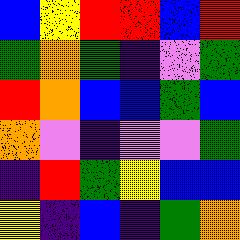[["blue", "yellow", "red", "red", "blue", "red"], ["green", "orange", "green", "indigo", "violet", "green"], ["red", "orange", "blue", "blue", "green", "blue"], ["orange", "violet", "indigo", "violet", "violet", "green"], ["indigo", "red", "green", "yellow", "blue", "blue"], ["yellow", "indigo", "blue", "indigo", "green", "orange"]]